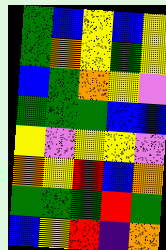[["green", "blue", "yellow", "blue", "yellow"], ["green", "orange", "yellow", "green", "yellow"], ["blue", "green", "orange", "yellow", "violet"], ["green", "green", "green", "blue", "blue"], ["yellow", "violet", "yellow", "yellow", "violet"], ["orange", "yellow", "red", "blue", "orange"], ["green", "green", "green", "red", "green"], ["blue", "yellow", "red", "indigo", "orange"]]